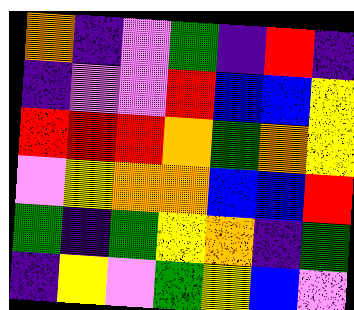[["orange", "indigo", "violet", "green", "indigo", "red", "indigo"], ["indigo", "violet", "violet", "red", "blue", "blue", "yellow"], ["red", "red", "red", "orange", "green", "orange", "yellow"], ["violet", "yellow", "orange", "orange", "blue", "blue", "red"], ["green", "indigo", "green", "yellow", "orange", "indigo", "green"], ["indigo", "yellow", "violet", "green", "yellow", "blue", "violet"]]